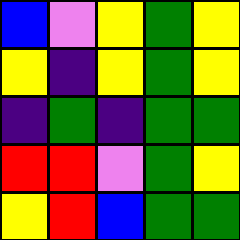[["blue", "violet", "yellow", "green", "yellow"], ["yellow", "indigo", "yellow", "green", "yellow"], ["indigo", "green", "indigo", "green", "green"], ["red", "red", "violet", "green", "yellow"], ["yellow", "red", "blue", "green", "green"]]